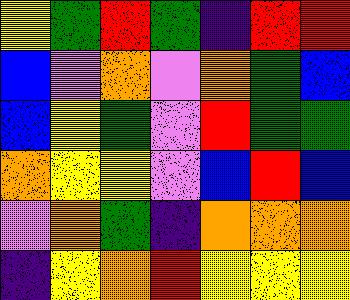[["yellow", "green", "red", "green", "indigo", "red", "red"], ["blue", "violet", "orange", "violet", "orange", "green", "blue"], ["blue", "yellow", "green", "violet", "red", "green", "green"], ["orange", "yellow", "yellow", "violet", "blue", "red", "blue"], ["violet", "orange", "green", "indigo", "orange", "orange", "orange"], ["indigo", "yellow", "orange", "red", "yellow", "yellow", "yellow"]]